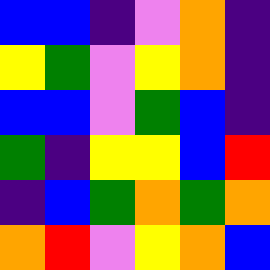[["blue", "blue", "indigo", "violet", "orange", "indigo"], ["yellow", "green", "violet", "yellow", "orange", "indigo"], ["blue", "blue", "violet", "green", "blue", "indigo"], ["green", "indigo", "yellow", "yellow", "blue", "red"], ["indigo", "blue", "green", "orange", "green", "orange"], ["orange", "red", "violet", "yellow", "orange", "blue"]]